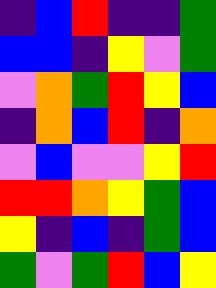[["indigo", "blue", "red", "indigo", "indigo", "green"], ["blue", "blue", "indigo", "yellow", "violet", "green"], ["violet", "orange", "green", "red", "yellow", "blue"], ["indigo", "orange", "blue", "red", "indigo", "orange"], ["violet", "blue", "violet", "violet", "yellow", "red"], ["red", "red", "orange", "yellow", "green", "blue"], ["yellow", "indigo", "blue", "indigo", "green", "blue"], ["green", "violet", "green", "red", "blue", "yellow"]]